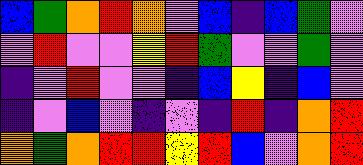[["blue", "green", "orange", "red", "orange", "violet", "blue", "indigo", "blue", "green", "violet"], ["violet", "red", "violet", "violet", "yellow", "red", "green", "violet", "violet", "green", "violet"], ["indigo", "violet", "red", "violet", "violet", "indigo", "blue", "yellow", "indigo", "blue", "violet"], ["indigo", "violet", "blue", "violet", "indigo", "violet", "indigo", "red", "indigo", "orange", "red"], ["orange", "green", "orange", "red", "red", "yellow", "red", "blue", "violet", "orange", "red"]]